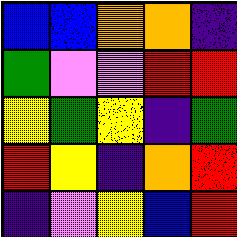[["blue", "blue", "orange", "orange", "indigo"], ["green", "violet", "violet", "red", "red"], ["yellow", "green", "yellow", "indigo", "green"], ["red", "yellow", "indigo", "orange", "red"], ["indigo", "violet", "yellow", "blue", "red"]]